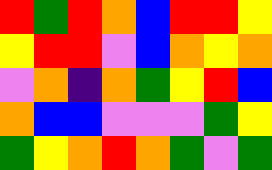[["red", "green", "red", "orange", "blue", "red", "red", "yellow"], ["yellow", "red", "red", "violet", "blue", "orange", "yellow", "orange"], ["violet", "orange", "indigo", "orange", "green", "yellow", "red", "blue"], ["orange", "blue", "blue", "violet", "violet", "violet", "green", "yellow"], ["green", "yellow", "orange", "red", "orange", "green", "violet", "green"]]